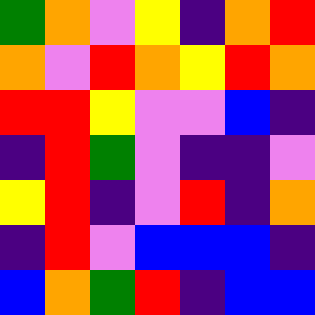[["green", "orange", "violet", "yellow", "indigo", "orange", "red"], ["orange", "violet", "red", "orange", "yellow", "red", "orange"], ["red", "red", "yellow", "violet", "violet", "blue", "indigo"], ["indigo", "red", "green", "violet", "indigo", "indigo", "violet"], ["yellow", "red", "indigo", "violet", "red", "indigo", "orange"], ["indigo", "red", "violet", "blue", "blue", "blue", "indigo"], ["blue", "orange", "green", "red", "indigo", "blue", "blue"]]